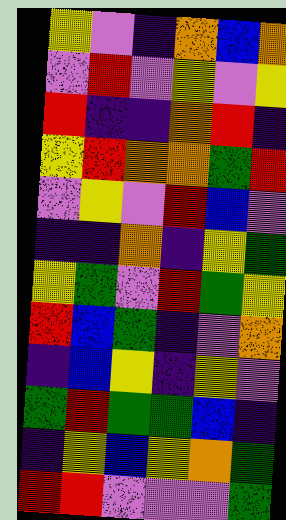[["yellow", "violet", "indigo", "orange", "blue", "orange"], ["violet", "red", "violet", "yellow", "violet", "yellow"], ["red", "indigo", "indigo", "orange", "red", "indigo"], ["yellow", "red", "orange", "orange", "green", "red"], ["violet", "yellow", "violet", "red", "blue", "violet"], ["indigo", "indigo", "orange", "indigo", "yellow", "green"], ["yellow", "green", "violet", "red", "green", "yellow"], ["red", "blue", "green", "indigo", "violet", "orange"], ["indigo", "blue", "yellow", "indigo", "yellow", "violet"], ["green", "red", "green", "green", "blue", "indigo"], ["indigo", "yellow", "blue", "yellow", "orange", "green"], ["red", "red", "violet", "violet", "violet", "green"]]